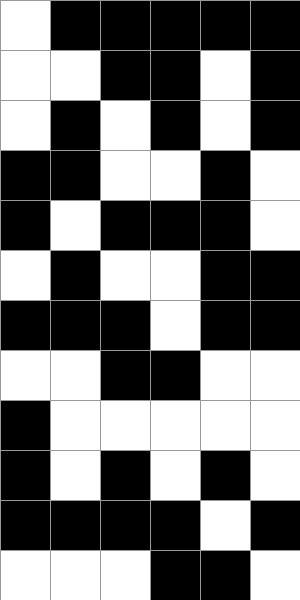[["white", "black", "black", "black", "black", "black"], ["white", "white", "black", "black", "white", "black"], ["white", "black", "white", "black", "white", "black"], ["black", "black", "white", "white", "black", "white"], ["black", "white", "black", "black", "black", "white"], ["white", "black", "white", "white", "black", "black"], ["black", "black", "black", "white", "black", "black"], ["white", "white", "black", "black", "white", "white"], ["black", "white", "white", "white", "white", "white"], ["black", "white", "black", "white", "black", "white"], ["black", "black", "black", "black", "white", "black"], ["white", "white", "white", "black", "black", "white"]]